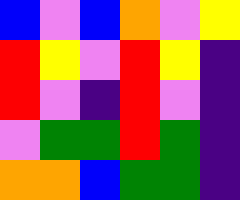[["blue", "violet", "blue", "orange", "violet", "yellow"], ["red", "yellow", "violet", "red", "yellow", "indigo"], ["red", "violet", "indigo", "red", "violet", "indigo"], ["violet", "green", "green", "red", "green", "indigo"], ["orange", "orange", "blue", "green", "green", "indigo"]]